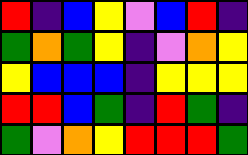[["red", "indigo", "blue", "yellow", "violet", "blue", "red", "indigo"], ["green", "orange", "green", "yellow", "indigo", "violet", "orange", "yellow"], ["yellow", "blue", "blue", "blue", "indigo", "yellow", "yellow", "yellow"], ["red", "red", "blue", "green", "indigo", "red", "green", "indigo"], ["green", "violet", "orange", "yellow", "red", "red", "red", "green"]]